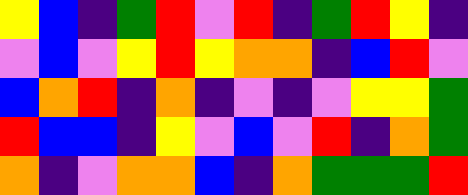[["yellow", "blue", "indigo", "green", "red", "violet", "red", "indigo", "green", "red", "yellow", "indigo"], ["violet", "blue", "violet", "yellow", "red", "yellow", "orange", "orange", "indigo", "blue", "red", "violet"], ["blue", "orange", "red", "indigo", "orange", "indigo", "violet", "indigo", "violet", "yellow", "yellow", "green"], ["red", "blue", "blue", "indigo", "yellow", "violet", "blue", "violet", "red", "indigo", "orange", "green"], ["orange", "indigo", "violet", "orange", "orange", "blue", "indigo", "orange", "green", "green", "green", "red"]]